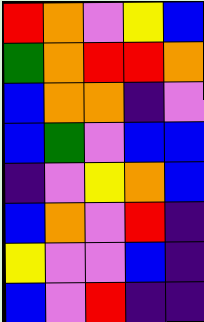[["red", "orange", "violet", "yellow", "blue"], ["green", "orange", "red", "red", "orange"], ["blue", "orange", "orange", "indigo", "violet"], ["blue", "green", "violet", "blue", "blue"], ["indigo", "violet", "yellow", "orange", "blue"], ["blue", "orange", "violet", "red", "indigo"], ["yellow", "violet", "violet", "blue", "indigo"], ["blue", "violet", "red", "indigo", "indigo"]]